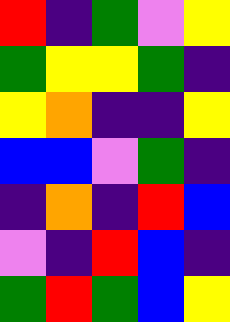[["red", "indigo", "green", "violet", "yellow"], ["green", "yellow", "yellow", "green", "indigo"], ["yellow", "orange", "indigo", "indigo", "yellow"], ["blue", "blue", "violet", "green", "indigo"], ["indigo", "orange", "indigo", "red", "blue"], ["violet", "indigo", "red", "blue", "indigo"], ["green", "red", "green", "blue", "yellow"]]